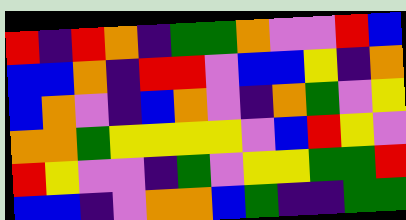[["red", "indigo", "red", "orange", "indigo", "green", "green", "orange", "violet", "violet", "red", "blue"], ["blue", "blue", "orange", "indigo", "red", "red", "violet", "blue", "blue", "yellow", "indigo", "orange"], ["blue", "orange", "violet", "indigo", "blue", "orange", "violet", "indigo", "orange", "green", "violet", "yellow"], ["orange", "orange", "green", "yellow", "yellow", "yellow", "yellow", "violet", "blue", "red", "yellow", "violet"], ["red", "yellow", "violet", "violet", "indigo", "green", "violet", "yellow", "yellow", "green", "green", "red"], ["blue", "blue", "indigo", "violet", "orange", "orange", "blue", "green", "indigo", "indigo", "green", "green"]]